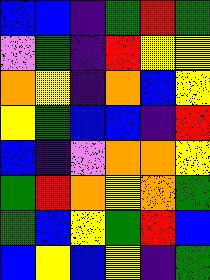[["blue", "blue", "indigo", "green", "red", "green"], ["violet", "green", "indigo", "red", "yellow", "yellow"], ["orange", "yellow", "indigo", "orange", "blue", "yellow"], ["yellow", "green", "blue", "blue", "indigo", "red"], ["blue", "indigo", "violet", "orange", "orange", "yellow"], ["green", "red", "orange", "yellow", "orange", "green"], ["green", "blue", "yellow", "green", "red", "blue"], ["blue", "yellow", "blue", "yellow", "indigo", "green"]]